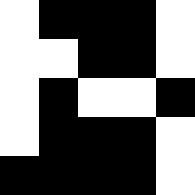[["white", "black", "black", "black", "white"], ["white", "white", "black", "black", "white"], ["white", "black", "white", "white", "black"], ["white", "black", "black", "black", "white"], ["black", "black", "black", "black", "white"]]